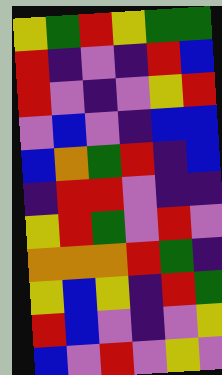[["yellow", "green", "red", "yellow", "green", "green"], ["red", "indigo", "violet", "indigo", "red", "blue"], ["red", "violet", "indigo", "violet", "yellow", "red"], ["violet", "blue", "violet", "indigo", "blue", "blue"], ["blue", "orange", "green", "red", "indigo", "blue"], ["indigo", "red", "red", "violet", "indigo", "indigo"], ["yellow", "red", "green", "violet", "red", "violet"], ["orange", "orange", "orange", "red", "green", "indigo"], ["yellow", "blue", "yellow", "indigo", "red", "green"], ["red", "blue", "violet", "indigo", "violet", "yellow"], ["blue", "violet", "red", "violet", "yellow", "violet"]]